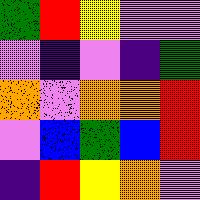[["green", "red", "yellow", "violet", "violet"], ["violet", "indigo", "violet", "indigo", "green"], ["orange", "violet", "orange", "orange", "red"], ["violet", "blue", "green", "blue", "red"], ["indigo", "red", "yellow", "orange", "violet"]]